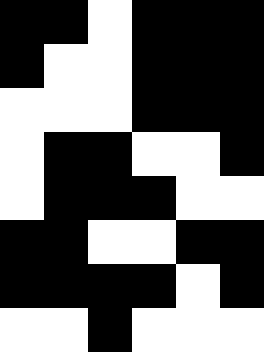[["black", "black", "white", "black", "black", "black"], ["black", "white", "white", "black", "black", "black"], ["white", "white", "white", "black", "black", "black"], ["white", "black", "black", "white", "white", "black"], ["white", "black", "black", "black", "white", "white"], ["black", "black", "white", "white", "black", "black"], ["black", "black", "black", "black", "white", "black"], ["white", "white", "black", "white", "white", "white"]]